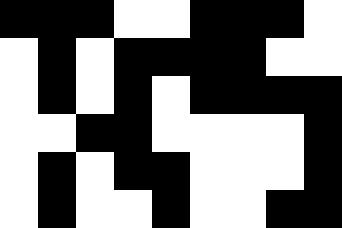[["black", "black", "black", "white", "white", "black", "black", "black", "white"], ["white", "black", "white", "black", "black", "black", "black", "white", "white"], ["white", "black", "white", "black", "white", "black", "black", "black", "black"], ["white", "white", "black", "black", "white", "white", "white", "white", "black"], ["white", "black", "white", "black", "black", "white", "white", "white", "black"], ["white", "black", "white", "white", "black", "white", "white", "black", "black"]]